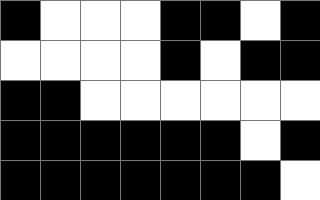[["black", "white", "white", "white", "black", "black", "white", "black"], ["white", "white", "white", "white", "black", "white", "black", "black"], ["black", "black", "white", "white", "white", "white", "white", "white"], ["black", "black", "black", "black", "black", "black", "white", "black"], ["black", "black", "black", "black", "black", "black", "black", "white"]]